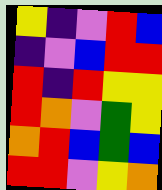[["yellow", "indigo", "violet", "red", "blue"], ["indigo", "violet", "blue", "red", "red"], ["red", "indigo", "red", "yellow", "yellow"], ["red", "orange", "violet", "green", "yellow"], ["orange", "red", "blue", "green", "blue"], ["red", "red", "violet", "yellow", "orange"]]